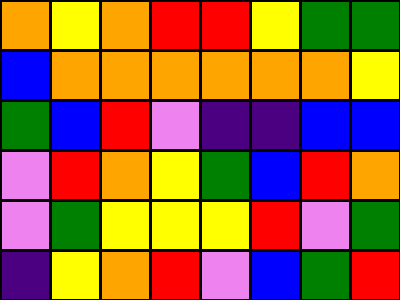[["orange", "yellow", "orange", "red", "red", "yellow", "green", "green"], ["blue", "orange", "orange", "orange", "orange", "orange", "orange", "yellow"], ["green", "blue", "red", "violet", "indigo", "indigo", "blue", "blue"], ["violet", "red", "orange", "yellow", "green", "blue", "red", "orange"], ["violet", "green", "yellow", "yellow", "yellow", "red", "violet", "green"], ["indigo", "yellow", "orange", "red", "violet", "blue", "green", "red"]]